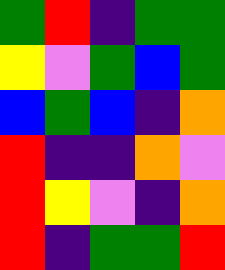[["green", "red", "indigo", "green", "green"], ["yellow", "violet", "green", "blue", "green"], ["blue", "green", "blue", "indigo", "orange"], ["red", "indigo", "indigo", "orange", "violet"], ["red", "yellow", "violet", "indigo", "orange"], ["red", "indigo", "green", "green", "red"]]